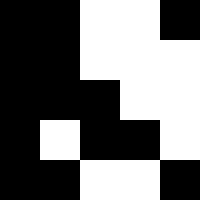[["black", "black", "white", "white", "black"], ["black", "black", "white", "white", "white"], ["black", "black", "black", "white", "white"], ["black", "white", "black", "black", "white"], ["black", "black", "white", "white", "black"]]